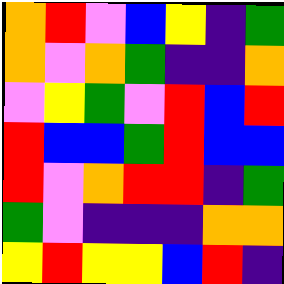[["orange", "red", "violet", "blue", "yellow", "indigo", "green"], ["orange", "violet", "orange", "green", "indigo", "indigo", "orange"], ["violet", "yellow", "green", "violet", "red", "blue", "red"], ["red", "blue", "blue", "green", "red", "blue", "blue"], ["red", "violet", "orange", "red", "red", "indigo", "green"], ["green", "violet", "indigo", "indigo", "indigo", "orange", "orange"], ["yellow", "red", "yellow", "yellow", "blue", "red", "indigo"]]